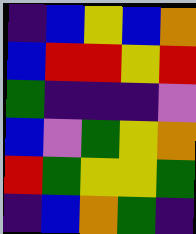[["indigo", "blue", "yellow", "blue", "orange"], ["blue", "red", "red", "yellow", "red"], ["green", "indigo", "indigo", "indigo", "violet"], ["blue", "violet", "green", "yellow", "orange"], ["red", "green", "yellow", "yellow", "green"], ["indigo", "blue", "orange", "green", "indigo"]]